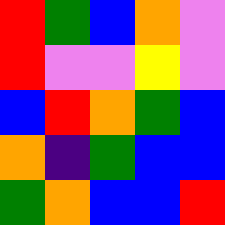[["red", "green", "blue", "orange", "violet"], ["red", "violet", "violet", "yellow", "violet"], ["blue", "red", "orange", "green", "blue"], ["orange", "indigo", "green", "blue", "blue"], ["green", "orange", "blue", "blue", "red"]]